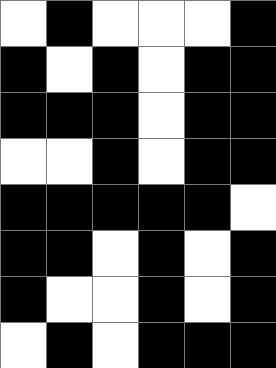[["white", "black", "white", "white", "white", "black"], ["black", "white", "black", "white", "black", "black"], ["black", "black", "black", "white", "black", "black"], ["white", "white", "black", "white", "black", "black"], ["black", "black", "black", "black", "black", "white"], ["black", "black", "white", "black", "white", "black"], ["black", "white", "white", "black", "white", "black"], ["white", "black", "white", "black", "black", "black"]]